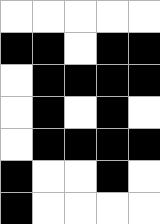[["white", "white", "white", "white", "white"], ["black", "black", "white", "black", "black"], ["white", "black", "black", "black", "black"], ["white", "black", "white", "black", "white"], ["white", "black", "black", "black", "black"], ["black", "white", "white", "black", "white"], ["black", "white", "white", "white", "white"]]